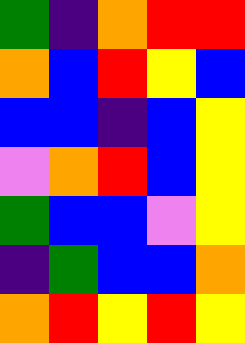[["green", "indigo", "orange", "red", "red"], ["orange", "blue", "red", "yellow", "blue"], ["blue", "blue", "indigo", "blue", "yellow"], ["violet", "orange", "red", "blue", "yellow"], ["green", "blue", "blue", "violet", "yellow"], ["indigo", "green", "blue", "blue", "orange"], ["orange", "red", "yellow", "red", "yellow"]]